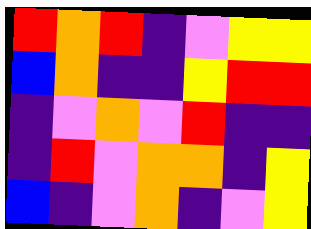[["red", "orange", "red", "indigo", "violet", "yellow", "yellow"], ["blue", "orange", "indigo", "indigo", "yellow", "red", "red"], ["indigo", "violet", "orange", "violet", "red", "indigo", "indigo"], ["indigo", "red", "violet", "orange", "orange", "indigo", "yellow"], ["blue", "indigo", "violet", "orange", "indigo", "violet", "yellow"]]